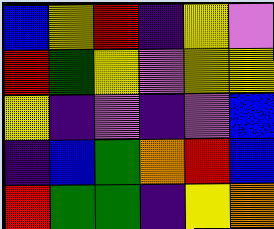[["blue", "yellow", "red", "indigo", "yellow", "violet"], ["red", "green", "yellow", "violet", "yellow", "yellow"], ["yellow", "indigo", "violet", "indigo", "violet", "blue"], ["indigo", "blue", "green", "orange", "red", "blue"], ["red", "green", "green", "indigo", "yellow", "orange"]]